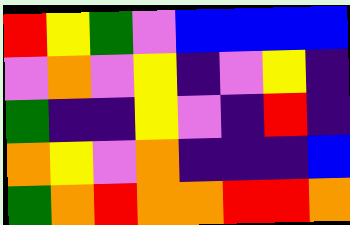[["red", "yellow", "green", "violet", "blue", "blue", "blue", "blue"], ["violet", "orange", "violet", "yellow", "indigo", "violet", "yellow", "indigo"], ["green", "indigo", "indigo", "yellow", "violet", "indigo", "red", "indigo"], ["orange", "yellow", "violet", "orange", "indigo", "indigo", "indigo", "blue"], ["green", "orange", "red", "orange", "orange", "red", "red", "orange"]]